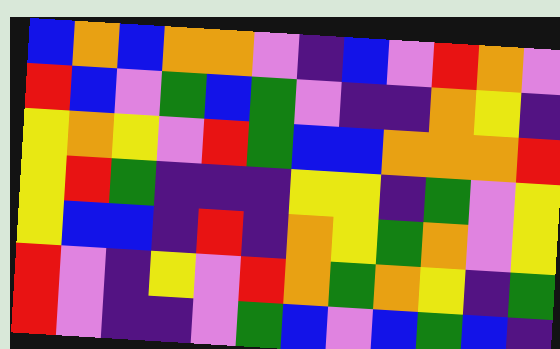[["blue", "orange", "blue", "orange", "orange", "violet", "indigo", "blue", "violet", "red", "orange", "violet"], ["red", "blue", "violet", "green", "blue", "green", "violet", "indigo", "indigo", "orange", "yellow", "indigo"], ["yellow", "orange", "yellow", "violet", "red", "green", "blue", "blue", "orange", "orange", "orange", "red"], ["yellow", "red", "green", "indigo", "indigo", "indigo", "yellow", "yellow", "indigo", "green", "violet", "yellow"], ["yellow", "blue", "blue", "indigo", "red", "indigo", "orange", "yellow", "green", "orange", "violet", "yellow"], ["red", "violet", "indigo", "yellow", "violet", "red", "orange", "green", "orange", "yellow", "indigo", "green"], ["red", "violet", "indigo", "indigo", "violet", "green", "blue", "violet", "blue", "green", "blue", "indigo"]]